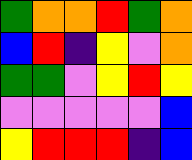[["green", "orange", "orange", "red", "green", "orange"], ["blue", "red", "indigo", "yellow", "violet", "orange"], ["green", "green", "violet", "yellow", "red", "yellow"], ["violet", "violet", "violet", "violet", "violet", "blue"], ["yellow", "red", "red", "red", "indigo", "blue"]]